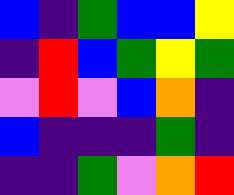[["blue", "indigo", "green", "blue", "blue", "yellow"], ["indigo", "red", "blue", "green", "yellow", "green"], ["violet", "red", "violet", "blue", "orange", "indigo"], ["blue", "indigo", "indigo", "indigo", "green", "indigo"], ["indigo", "indigo", "green", "violet", "orange", "red"]]